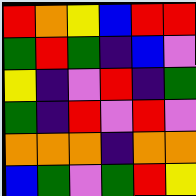[["red", "orange", "yellow", "blue", "red", "red"], ["green", "red", "green", "indigo", "blue", "violet"], ["yellow", "indigo", "violet", "red", "indigo", "green"], ["green", "indigo", "red", "violet", "red", "violet"], ["orange", "orange", "orange", "indigo", "orange", "orange"], ["blue", "green", "violet", "green", "red", "yellow"]]